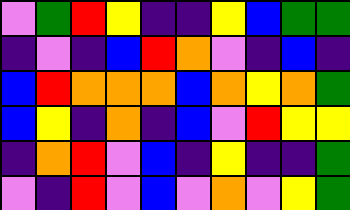[["violet", "green", "red", "yellow", "indigo", "indigo", "yellow", "blue", "green", "green"], ["indigo", "violet", "indigo", "blue", "red", "orange", "violet", "indigo", "blue", "indigo"], ["blue", "red", "orange", "orange", "orange", "blue", "orange", "yellow", "orange", "green"], ["blue", "yellow", "indigo", "orange", "indigo", "blue", "violet", "red", "yellow", "yellow"], ["indigo", "orange", "red", "violet", "blue", "indigo", "yellow", "indigo", "indigo", "green"], ["violet", "indigo", "red", "violet", "blue", "violet", "orange", "violet", "yellow", "green"]]